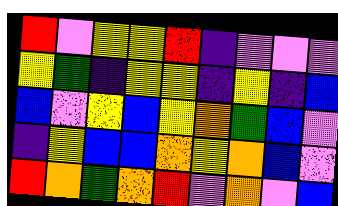[["red", "violet", "yellow", "yellow", "red", "indigo", "violet", "violet", "violet"], ["yellow", "green", "indigo", "yellow", "yellow", "indigo", "yellow", "indigo", "blue"], ["blue", "violet", "yellow", "blue", "yellow", "orange", "green", "blue", "violet"], ["indigo", "yellow", "blue", "blue", "orange", "yellow", "orange", "blue", "violet"], ["red", "orange", "green", "orange", "red", "violet", "orange", "violet", "blue"]]